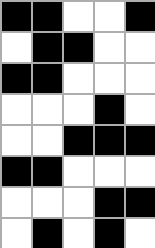[["black", "black", "white", "white", "black"], ["white", "black", "black", "white", "white"], ["black", "black", "white", "white", "white"], ["white", "white", "white", "black", "white"], ["white", "white", "black", "black", "black"], ["black", "black", "white", "white", "white"], ["white", "white", "white", "black", "black"], ["white", "black", "white", "black", "white"]]